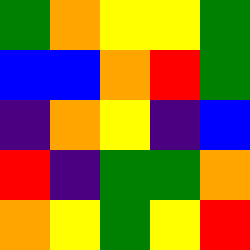[["green", "orange", "yellow", "yellow", "green"], ["blue", "blue", "orange", "red", "green"], ["indigo", "orange", "yellow", "indigo", "blue"], ["red", "indigo", "green", "green", "orange"], ["orange", "yellow", "green", "yellow", "red"]]